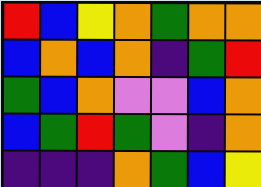[["red", "blue", "yellow", "orange", "green", "orange", "orange"], ["blue", "orange", "blue", "orange", "indigo", "green", "red"], ["green", "blue", "orange", "violet", "violet", "blue", "orange"], ["blue", "green", "red", "green", "violet", "indigo", "orange"], ["indigo", "indigo", "indigo", "orange", "green", "blue", "yellow"]]